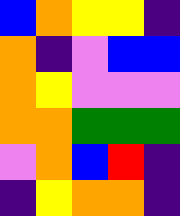[["blue", "orange", "yellow", "yellow", "indigo"], ["orange", "indigo", "violet", "blue", "blue"], ["orange", "yellow", "violet", "violet", "violet"], ["orange", "orange", "green", "green", "green"], ["violet", "orange", "blue", "red", "indigo"], ["indigo", "yellow", "orange", "orange", "indigo"]]